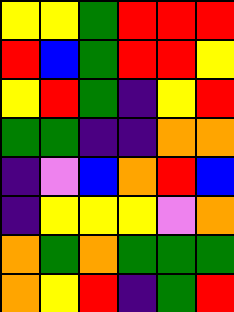[["yellow", "yellow", "green", "red", "red", "red"], ["red", "blue", "green", "red", "red", "yellow"], ["yellow", "red", "green", "indigo", "yellow", "red"], ["green", "green", "indigo", "indigo", "orange", "orange"], ["indigo", "violet", "blue", "orange", "red", "blue"], ["indigo", "yellow", "yellow", "yellow", "violet", "orange"], ["orange", "green", "orange", "green", "green", "green"], ["orange", "yellow", "red", "indigo", "green", "red"]]